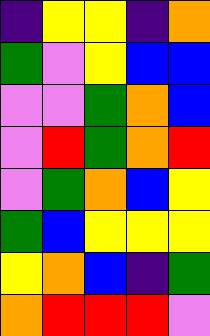[["indigo", "yellow", "yellow", "indigo", "orange"], ["green", "violet", "yellow", "blue", "blue"], ["violet", "violet", "green", "orange", "blue"], ["violet", "red", "green", "orange", "red"], ["violet", "green", "orange", "blue", "yellow"], ["green", "blue", "yellow", "yellow", "yellow"], ["yellow", "orange", "blue", "indigo", "green"], ["orange", "red", "red", "red", "violet"]]